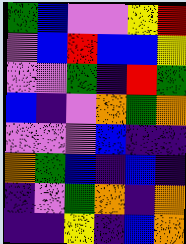[["green", "blue", "violet", "violet", "yellow", "red"], ["violet", "blue", "red", "blue", "blue", "yellow"], ["violet", "violet", "green", "indigo", "red", "green"], ["blue", "indigo", "violet", "orange", "green", "orange"], ["violet", "violet", "violet", "blue", "indigo", "indigo"], ["orange", "green", "blue", "indigo", "blue", "indigo"], ["indigo", "violet", "green", "orange", "indigo", "orange"], ["indigo", "indigo", "yellow", "indigo", "blue", "orange"]]